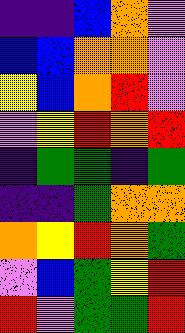[["indigo", "indigo", "blue", "orange", "violet"], ["blue", "blue", "orange", "orange", "violet"], ["yellow", "blue", "orange", "red", "violet"], ["violet", "yellow", "red", "orange", "red"], ["indigo", "green", "green", "indigo", "green"], ["indigo", "indigo", "green", "orange", "orange"], ["orange", "yellow", "red", "orange", "green"], ["violet", "blue", "green", "yellow", "red"], ["red", "violet", "green", "green", "red"]]